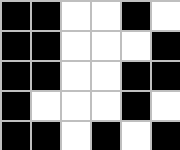[["black", "black", "white", "white", "black", "white"], ["black", "black", "white", "white", "white", "black"], ["black", "black", "white", "white", "black", "black"], ["black", "white", "white", "white", "black", "white"], ["black", "black", "white", "black", "white", "black"]]